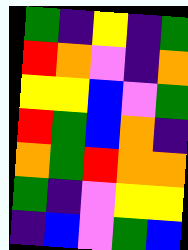[["green", "indigo", "yellow", "indigo", "green"], ["red", "orange", "violet", "indigo", "orange"], ["yellow", "yellow", "blue", "violet", "green"], ["red", "green", "blue", "orange", "indigo"], ["orange", "green", "red", "orange", "orange"], ["green", "indigo", "violet", "yellow", "yellow"], ["indigo", "blue", "violet", "green", "blue"]]